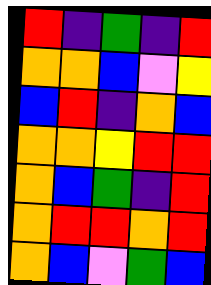[["red", "indigo", "green", "indigo", "red"], ["orange", "orange", "blue", "violet", "yellow"], ["blue", "red", "indigo", "orange", "blue"], ["orange", "orange", "yellow", "red", "red"], ["orange", "blue", "green", "indigo", "red"], ["orange", "red", "red", "orange", "red"], ["orange", "blue", "violet", "green", "blue"]]